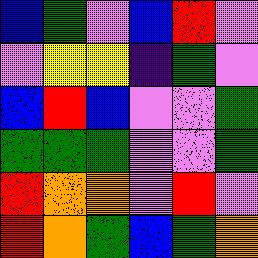[["blue", "green", "violet", "blue", "red", "violet"], ["violet", "yellow", "yellow", "indigo", "green", "violet"], ["blue", "red", "blue", "violet", "violet", "green"], ["green", "green", "green", "violet", "violet", "green"], ["red", "orange", "orange", "violet", "red", "violet"], ["red", "orange", "green", "blue", "green", "orange"]]